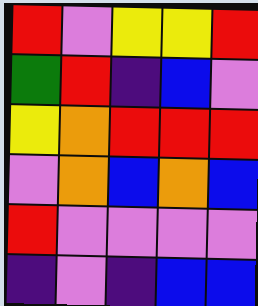[["red", "violet", "yellow", "yellow", "red"], ["green", "red", "indigo", "blue", "violet"], ["yellow", "orange", "red", "red", "red"], ["violet", "orange", "blue", "orange", "blue"], ["red", "violet", "violet", "violet", "violet"], ["indigo", "violet", "indigo", "blue", "blue"]]